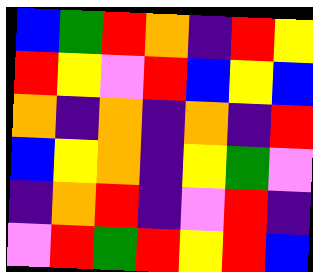[["blue", "green", "red", "orange", "indigo", "red", "yellow"], ["red", "yellow", "violet", "red", "blue", "yellow", "blue"], ["orange", "indigo", "orange", "indigo", "orange", "indigo", "red"], ["blue", "yellow", "orange", "indigo", "yellow", "green", "violet"], ["indigo", "orange", "red", "indigo", "violet", "red", "indigo"], ["violet", "red", "green", "red", "yellow", "red", "blue"]]